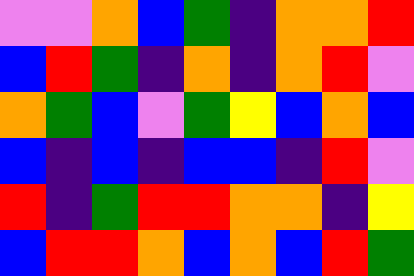[["violet", "violet", "orange", "blue", "green", "indigo", "orange", "orange", "red"], ["blue", "red", "green", "indigo", "orange", "indigo", "orange", "red", "violet"], ["orange", "green", "blue", "violet", "green", "yellow", "blue", "orange", "blue"], ["blue", "indigo", "blue", "indigo", "blue", "blue", "indigo", "red", "violet"], ["red", "indigo", "green", "red", "red", "orange", "orange", "indigo", "yellow"], ["blue", "red", "red", "orange", "blue", "orange", "blue", "red", "green"]]